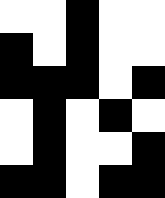[["white", "white", "black", "white", "white"], ["black", "white", "black", "white", "white"], ["black", "black", "black", "white", "black"], ["white", "black", "white", "black", "white"], ["white", "black", "white", "white", "black"], ["black", "black", "white", "black", "black"]]